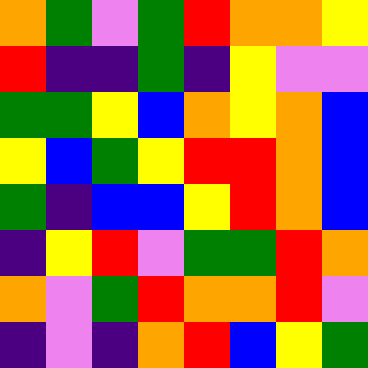[["orange", "green", "violet", "green", "red", "orange", "orange", "yellow"], ["red", "indigo", "indigo", "green", "indigo", "yellow", "violet", "violet"], ["green", "green", "yellow", "blue", "orange", "yellow", "orange", "blue"], ["yellow", "blue", "green", "yellow", "red", "red", "orange", "blue"], ["green", "indigo", "blue", "blue", "yellow", "red", "orange", "blue"], ["indigo", "yellow", "red", "violet", "green", "green", "red", "orange"], ["orange", "violet", "green", "red", "orange", "orange", "red", "violet"], ["indigo", "violet", "indigo", "orange", "red", "blue", "yellow", "green"]]